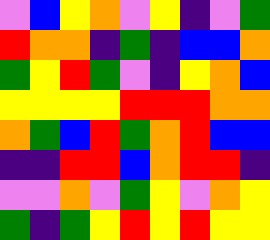[["violet", "blue", "yellow", "orange", "violet", "yellow", "indigo", "violet", "green"], ["red", "orange", "orange", "indigo", "green", "indigo", "blue", "blue", "orange"], ["green", "yellow", "red", "green", "violet", "indigo", "yellow", "orange", "blue"], ["yellow", "yellow", "yellow", "yellow", "red", "red", "red", "orange", "orange"], ["orange", "green", "blue", "red", "green", "orange", "red", "blue", "blue"], ["indigo", "indigo", "red", "red", "blue", "orange", "red", "red", "indigo"], ["violet", "violet", "orange", "violet", "green", "yellow", "violet", "orange", "yellow"], ["green", "indigo", "green", "yellow", "red", "yellow", "red", "yellow", "yellow"]]